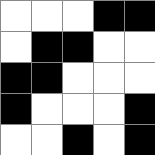[["white", "white", "white", "black", "black"], ["white", "black", "black", "white", "white"], ["black", "black", "white", "white", "white"], ["black", "white", "white", "white", "black"], ["white", "white", "black", "white", "black"]]